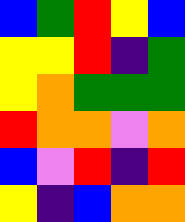[["blue", "green", "red", "yellow", "blue"], ["yellow", "yellow", "red", "indigo", "green"], ["yellow", "orange", "green", "green", "green"], ["red", "orange", "orange", "violet", "orange"], ["blue", "violet", "red", "indigo", "red"], ["yellow", "indigo", "blue", "orange", "orange"]]